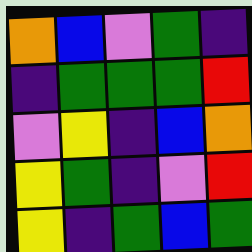[["orange", "blue", "violet", "green", "indigo"], ["indigo", "green", "green", "green", "red"], ["violet", "yellow", "indigo", "blue", "orange"], ["yellow", "green", "indigo", "violet", "red"], ["yellow", "indigo", "green", "blue", "green"]]